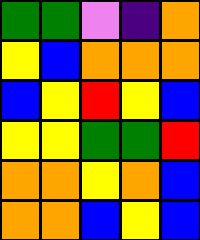[["green", "green", "violet", "indigo", "orange"], ["yellow", "blue", "orange", "orange", "orange"], ["blue", "yellow", "red", "yellow", "blue"], ["yellow", "yellow", "green", "green", "red"], ["orange", "orange", "yellow", "orange", "blue"], ["orange", "orange", "blue", "yellow", "blue"]]